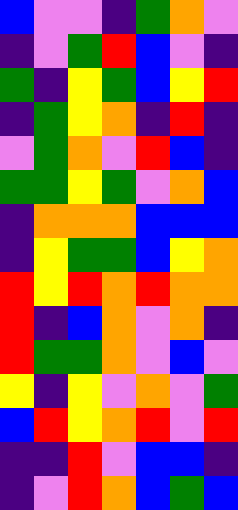[["blue", "violet", "violet", "indigo", "green", "orange", "violet"], ["indigo", "violet", "green", "red", "blue", "violet", "indigo"], ["green", "indigo", "yellow", "green", "blue", "yellow", "red"], ["indigo", "green", "yellow", "orange", "indigo", "red", "indigo"], ["violet", "green", "orange", "violet", "red", "blue", "indigo"], ["green", "green", "yellow", "green", "violet", "orange", "blue"], ["indigo", "orange", "orange", "orange", "blue", "blue", "blue"], ["indigo", "yellow", "green", "green", "blue", "yellow", "orange"], ["red", "yellow", "red", "orange", "red", "orange", "orange"], ["red", "indigo", "blue", "orange", "violet", "orange", "indigo"], ["red", "green", "green", "orange", "violet", "blue", "violet"], ["yellow", "indigo", "yellow", "violet", "orange", "violet", "green"], ["blue", "red", "yellow", "orange", "red", "violet", "red"], ["indigo", "indigo", "red", "violet", "blue", "blue", "indigo"], ["indigo", "violet", "red", "orange", "blue", "green", "blue"]]